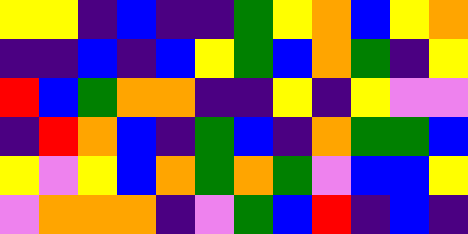[["yellow", "yellow", "indigo", "blue", "indigo", "indigo", "green", "yellow", "orange", "blue", "yellow", "orange"], ["indigo", "indigo", "blue", "indigo", "blue", "yellow", "green", "blue", "orange", "green", "indigo", "yellow"], ["red", "blue", "green", "orange", "orange", "indigo", "indigo", "yellow", "indigo", "yellow", "violet", "violet"], ["indigo", "red", "orange", "blue", "indigo", "green", "blue", "indigo", "orange", "green", "green", "blue"], ["yellow", "violet", "yellow", "blue", "orange", "green", "orange", "green", "violet", "blue", "blue", "yellow"], ["violet", "orange", "orange", "orange", "indigo", "violet", "green", "blue", "red", "indigo", "blue", "indigo"]]